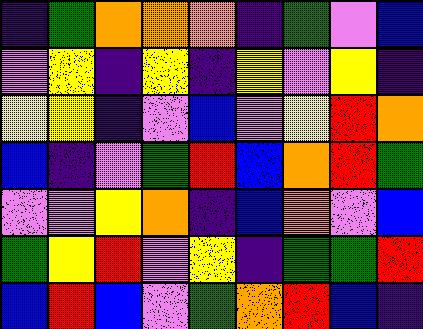[["indigo", "green", "orange", "orange", "orange", "indigo", "green", "violet", "blue"], ["violet", "yellow", "indigo", "yellow", "indigo", "yellow", "violet", "yellow", "indigo"], ["yellow", "yellow", "indigo", "violet", "blue", "violet", "yellow", "red", "orange"], ["blue", "indigo", "violet", "green", "red", "blue", "orange", "red", "green"], ["violet", "violet", "yellow", "orange", "indigo", "blue", "orange", "violet", "blue"], ["green", "yellow", "red", "violet", "yellow", "indigo", "green", "green", "red"], ["blue", "red", "blue", "violet", "green", "orange", "red", "blue", "indigo"]]